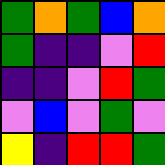[["green", "orange", "green", "blue", "orange"], ["green", "indigo", "indigo", "violet", "red"], ["indigo", "indigo", "violet", "red", "green"], ["violet", "blue", "violet", "green", "violet"], ["yellow", "indigo", "red", "red", "green"]]